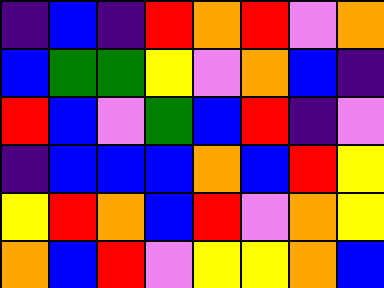[["indigo", "blue", "indigo", "red", "orange", "red", "violet", "orange"], ["blue", "green", "green", "yellow", "violet", "orange", "blue", "indigo"], ["red", "blue", "violet", "green", "blue", "red", "indigo", "violet"], ["indigo", "blue", "blue", "blue", "orange", "blue", "red", "yellow"], ["yellow", "red", "orange", "blue", "red", "violet", "orange", "yellow"], ["orange", "blue", "red", "violet", "yellow", "yellow", "orange", "blue"]]